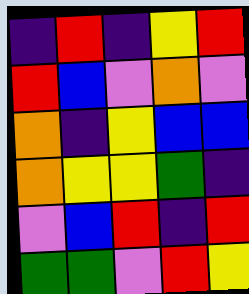[["indigo", "red", "indigo", "yellow", "red"], ["red", "blue", "violet", "orange", "violet"], ["orange", "indigo", "yellow", "blue", "blue"], ["orange", "yellow", "yellow", "green", "indigo"], ["violet", "blue", "red", "indigo", "red"], ["green", "green", "violet", "red", "yellow"]]